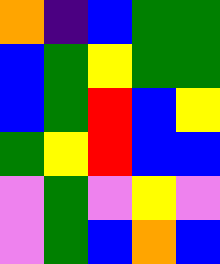[["orange", "indigo", "blue", "green", "green"], ["blue", "green", "yellow", "green", "green"], ["blue", "green", "red", "blue", "yellow"], ["green", "yellow", "red", "blue", "blue"], ["violet", "green", "violet", "yellow", "violet"], ["violet", "green", "blue", "orange", "blue"]]